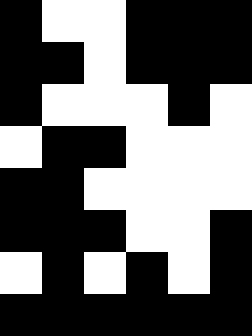[["black", "white", "white", "black", "black", "black"], ["black", "black", "white", "black", "black", "black"], ["black", "white", "white", "white", "black", "white"], ["white", "black", "black", "white", "white", "white"], ["black", "black", "white", "white", "white", "white"], ["black", "black", "black", "white", "white", "black"], ["white", "black", "white", "black", "white", "black"], ["black", "black", "black", "black", "black", "black"]]